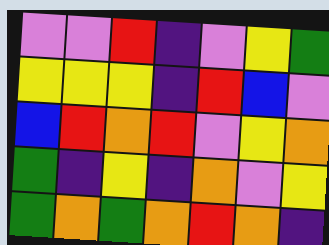[["violet", "violet", "red", "indigo", "violet", "yellow", "green"], ["yellow", "yellow", "yellow", "indigo", "red", "blue", "violet"], ["blue", "red", "orange", "red", "violet", "yellow", "orange"], ["green", "indigo", "yellow", "indigo", "orange", "violet", "yellow"], ["green", "orange", "green", "orange", "red", "orange", "indigo"]]